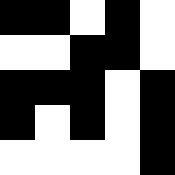[["black", "black", "white", "black", "white"], ["white", "white", "black", "black", "white"], ["black", "black", "black", "white", "black"], ["black", "white", "black", "white", "black"], ["white", "white", "white", "white", "black"]]